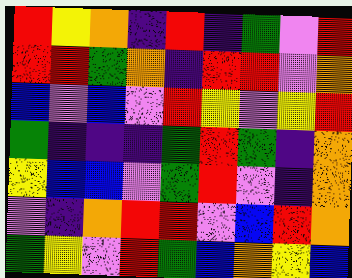[["red", "yellow", "orange", "indigo", "red", "indigo", "green", "violet", "red"], ["red", "red", "green", "orange", "indigo", "red", "red", "violet", "orange"], ["blue", "violet", "blue", "violet", "red", "yellow", "violet", "yellow", "red"], ["green", "indigo", "indigo", "indigo", "green", "red", "green", "indigo", "orange"], ["yellow", "blue", "blue", "violet", "green", "red", "violet", "indigo", "orange"], ["violet", "indigo", "orange", "red", "red", "violet", "blue", "red", "orange"], ["green", "yellow", "violet", "red", "green", "blue", "orange", "yellow", "blue"]]